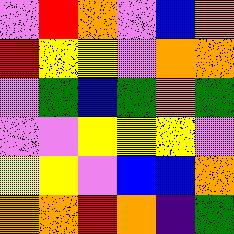[["violet", "red", "orange", "violet", "blue", "orange"], ["red", "yellow", "yellow", "violet", "orange", "orange"], ["violet", "green", "blue", "green", "orange", "green"], ["violet", "violet", "yellow", "yellow", "yellow", "violet"], ["yellow", "yellow", "violet", "blue", "blue", "orange"], ["orange", "orange", "red", "orange", "indigo", "green"]]